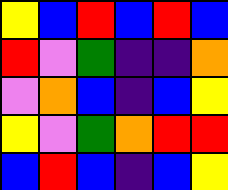[["yellow", "blue", "red", "blue", "red", "blue"], ["red", "violet", "green", "indigo", "indigo", "orange"], ["violet", "orange", "blue", "indigo", "blue", "yellow"], ["yellow", "violet", "green", "orange", "red", "red"], ["blue", "red", "blue", "indigo", "blue", "yellow"]]